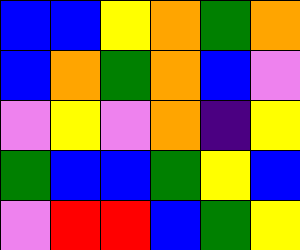[["blue", "blue", "yellow", "orange", "green", "orange"], ["blue", "orange", "green", "orange", "blue", "violet"], ["violet", "yellow", "violet", "orange", "indigo", "yellow"], ["green", "blue", "blue", "green", "yellow", "blue"], ["violet", "red", "red", "blue", "green", "yellow"]]